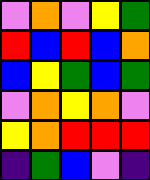[["violet", "orange", "violet", "yellow", "green"], ["red", "blue", "red", "blue", "orange"], ["blue", "yellow", "green", "blue", "green"], ["violet", "orange", "yellow", "orange", "violet"], ["yellow", "orange", "red", "red", "red"], ["indigo", "green", "blue", "violet", "indigo"]]